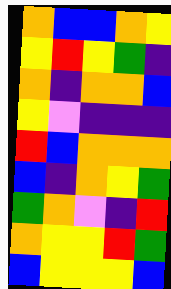[["orange", "blue", "blue", "orange", "yellow"], ["yellow", "red", "yellow", "green", "indigo"], ["orange", "indigo", "orange", "orange", "blue"], ["yellow", "violet", "indigo", "indigo", "indigo"], ["red", "blue", "orange", "orange", "orange"], ["blue", "indigo", "orange", "yellow", "green"], ["green", "orange", "violet", "indigo", "red"], ["orange", "yellow", "yellow", "red", "green"], ["blue", "yellow", "yellow", "yellow", "blue"]]